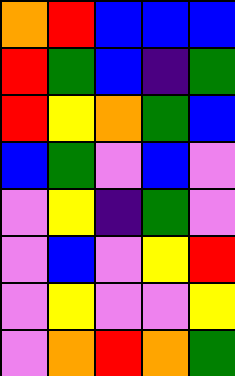[["orange", "red", "blue", "blue", "blue"], ["red", "green", "blue", "indigo", "green"], ["red", "yellow", "orange", "green", "blue"], ["blue", "green", "violet", "blue", "violet"], ["violet", "yellow", "indigo", "green", "violet"], ["violet", "blue", "violet", "yellow", "red"], ["violet", "yellow", "violet", "violet", "yellow"], ["violet", "orange", "red", "orange", "green"]]